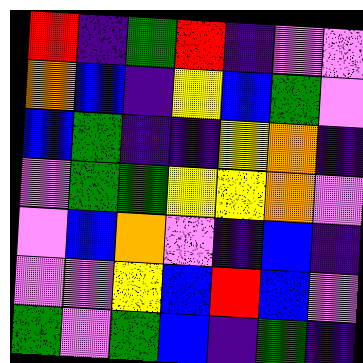[["red", "indigo", "green", "red", "indigo", "violet", "violet"], ["orange", "blue", "indigo", "yellow", "blue", "green", "violet"], ["blue", "green", "indigo", "indigo", "yellow", "orange", "indigo"], ["violet", "green", "green", "yellow", "yellow", "orange", "violet"], ["violet", "blue", "orange", "violet", "indigo", "blue", "indigo"], ["violet", "violet", "yellow", "blue", "red", "blue", "violet"], ["green", "violet", "green", "blue", "indigo", "green", "indigo"]]